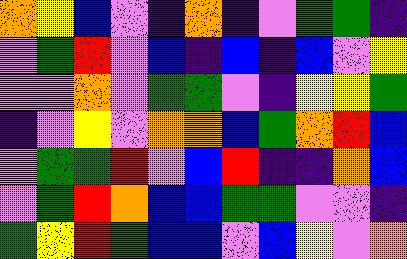[["orange", "yellow", "blue", "violet", "indigo", "orange", "indigo", "violet", "green", "green", "indigo"], ["violet", "green", "red", "violet", "blue", "indigo", "blue", "indigo", "blue", "violet", "yellow"], ["violet", "violet", "orange", "violet", "green", "green", "violet", "indigo", "yellow", "yellow", "green"], ["indigo", "violet", "yellow", "violet", "orange", "orange", "blue", "green", "orange", "red", "blue"], ["violet", "green", "green", "red", "violet", "blue", "red", "indigo", "indigo", "orange", "blue"], ["violet", "green", "red", "orange", "blue", "blue", "green", "green", "violet", "violet", "indigo"], ["green", "yellow", "red", "green", "blue", "blue", "violet", "blue", "yellow", "violet", "orange"]]